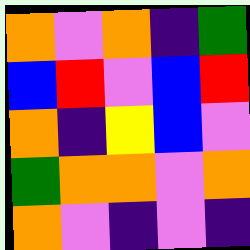[["orange", "violet", "orange", "indigo", "green"], ["blue", "red", "violet", "blue", "red"], ["orange", "indigo", "yellow", "blue", "violet"], ["green", "orange", "orange", "violet", "orange"], ["orange", "violet", "indigo", "violet", "indigo"]]